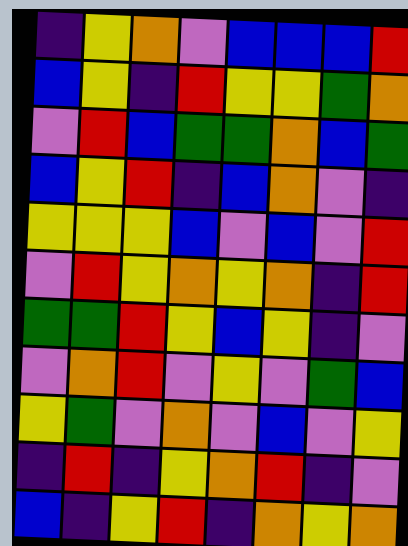[["indigo", "yellow", "orange", "violet", "blue", "blue", "blue", "red"], ["blue", "yellow", "indigo", "red", "yellow", "yellow", "green", "orange"], ["violet", "red", "blue", "green", "green", "orange", "blue", "green"], ["blue", "yellow", "red", "indigo", "blue", "orange", "violet", "indigo"], ["yellow", "yellow", "yellow", "blue", "violet", "blue", "violet", "red"], ["violet", "red", "yellow", "orange", "yellow", "orange", "indigo", "red"], ["green", "green", "red", "yellow", "blue", "yellow", "indigo", "violet"], ["violet", "orange", "red", "violet", "yellow", "violet", "green", "blue"], ["yellow", "green", "violet", "orange", "violet", "blue", "violet", "yellow"], ["indigo", "red", "indigo", "yellow", "orange", "red", "indigo", "violet"], ["blue", "indigo", "yellow", "red", "indigo", "orange", "yellow", "orange"]]